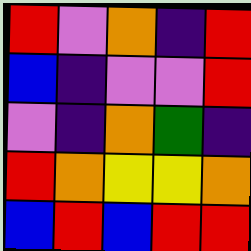[["red", "violet", "orange", "indigo", "red"], ["blue", "indigo", "violet", "violet", "red"], ["violet", "indigo", "orange", "green", "indigo"], ["red", "orange", "yellow", "yellow", "orange"], ["blue", "red", "blue", "red", "red"]]